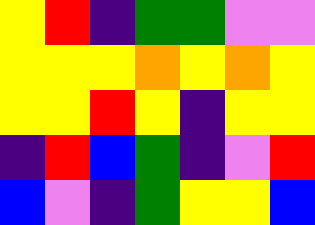[["yellow", "red", "indigo", "green", "green", "violet", "violet"], ["yellow", "yellow", "yellow", "orange", "yellow", "orange", "yellow"], ["yellow", "yellow", "red", "yellow", "indigo", "yellow", "yellow"], ["indigo", "red", "blue", "green", "indigo", "violet", "red"], ["blue", "violet", "indigo", "green", "yellow", "yellow", "blue"]]